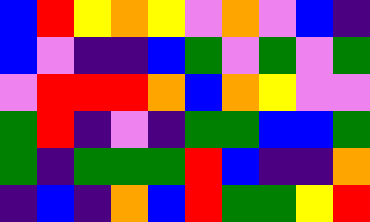[["blue", "red", "yellow", "orange", "yellow", "violet", "orange", "violet", "blue", "indigo"], ["blue", "violet", "indigo", "indigo", "blue", "green", "violet", "green", "violet", "green"], ["violet", "red", "red", "red", "orange", "blue", "orange", "yellow", "violet", "violet"], ["green", "red", "indigo", "violet", "indigo", "green", "green", "blue", "blue", "green"], ["green", "indigo", "green", "green", "green", "red", "blue", "indigo", "indigo", "orange"], ["indigo", "blue", "indigo", "orange", "blue", "red", "green", "green", "yellow", "red"]]